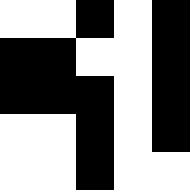[["white", "white", "black", "white", "black"], ["black", "black", "white", "white", "black"], ["black", "black", "black", "white", "black"], ["white", "white", "black", "white", "black"], ["white", "white", "black", "white", "white"]]